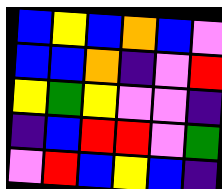[["blue", "yellow", "blue", "orange", "blue", "violet"], ["blue", "blue", "orange", "indigo", "violet", "red"], ["yellow", "green", "yellow", "violet", "violet", "indigo"], ["indigo", "blue", "red", "red", "violet", "green"], ["violet", "red", "blue", "yellow", "blue", "indigo"]]